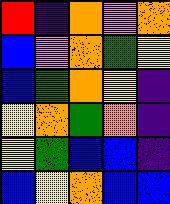[["red", "indigo", "orange", "violet", "orange"], ["blue", "violet", "orange", "green", "yellow"], ["blue", "green", "orange", "yellow", "indigo"], ["yellow", "orange", "green", "orange", "indigo"], ["yellow", "green", "blue", "blue", "indigo"], ["blue", "yellow", "orange", "blue", "blue"]]